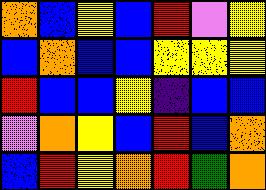[["orange", "blue", "yellow", "blue", "red", "violet", "yellow"], ["blue", "orange", "blue", "blue", "yellow", "yellow", "yellow"], ["red", "blue", "blue", "yellow", "indigo", "blue", "blue"], ["violet", "orange", "yellow", "blue", "red", "blue", "orange"], ["blue", "red", "yellow", "orange", "red", "green", "orange"]]